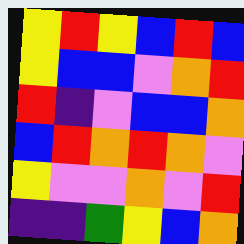[["yellow", "red", "yellow", "blue", "red", "blue"], ["yellow", "blue", "blue", "violet", "orange", "red"], ["red", "indigo", "violet", "blue", "blue", "orange"], ["blue", "red", "orange", "red", "orange", "violet"], ["yellow", "violet", "violet", "orange", "violet", "red"], ["indigo", "indigo", "green", "yellow", "blue", "orange"]]